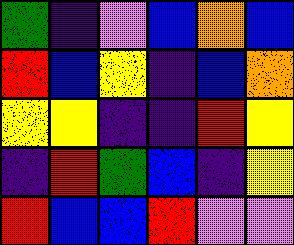[["green", "indigo", "violet", "blue", "orange", "blue"], ["red", "blue", "yellow", "indigo", "blue", "orange"], ["yellow", "yellow", "indigo", "indigo", "red", "yellow"], ["indigo", "red", "green", "blue", "indigo", "yellow"], ["red", "blue", "blue", "red", "violet", "violet"]]